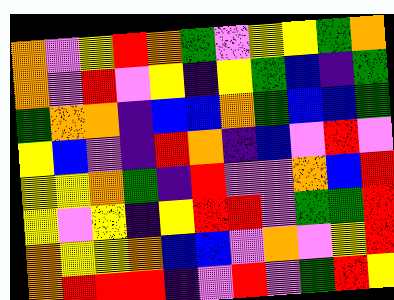[["orange", "violet", "yellow", "red", "orange", "green", "violet", "yellow", "yellow", "green", "orange"], ["orange", "violet", "red", "violet", "yellow", "indigo", "yellow", "green", "blue", "indigo", "green"], ["green", "orange", "orange", "indigo", "blue", "blue", "orange", "green", "blue", "blue", "green"], ["yellow", "blue", "violet", "indigo", "red", "orange", "indigo", "blue", "violet", "red", "violet"], ["yellow", "yellow", "orange", "green", "indigo", "red", "violet", "violet", "orange", "blue", "red"], ["yellow", "violet", "yellow", "indigo", "yellow", "red", "red", "violet", "green", "green", "red"], ["orange", "yellow", "yellow", "orange", "blue", "blue", "violet", "orange", "violet", "yellow", "red"], ["orange", "red", "red", "red", "indigo", "violet", "red", "violet", "green", "red", "yellow"]]